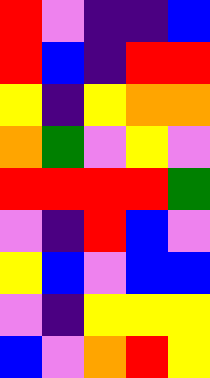[["red", "violet", "indigo", "indigo", "blue"], ["red", "blue", "indigo", "red", "red"], ["yellow", "indigo", "yellow", "orange", "orange"], ["orange", "green", "violet", "yellow", "violet"], ["red", "red", "red", "red", "green"], ["violet", "indigo", "red", "blue", "violet"], ["yellow", "blue", "violet", "blue", "blue"], ["violet", "indigo", "yellow", "yellow", "yellow"], ["blue", "violet", "orange", "red", "yellow"]]